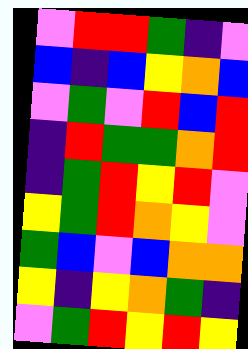[["violet", "red", "red", "green", "indigo", "violet"], ["blue", "indigo", "blue", "yellow", "orange", "blue"], ["violet", "green", "violet", "red", "blue", "red"], ["indigo", "red", "green", "green", "orange", "red"], ["indigo", "green", "red", "yellow", "red", "violet"], ["yellow", "green", "red", "orange", "yellow", "violet"], ["green", "blue", "violet", "blue", "orange", "orange"], ["yellow", "indigo", "yellow", "orange", "green", "indigo"], ["violet", "green", "red", "yellow", "red", "yellow"]]